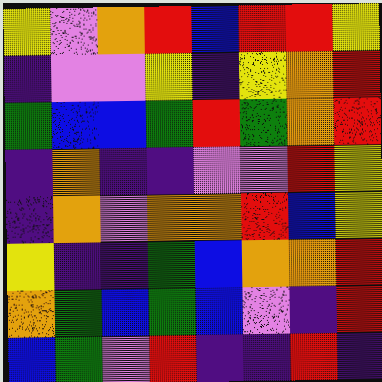[["yellow", "violet", "orange", "red", "blue", "red", "red", "yellow"], ["indigo", "violet", "violet", "yellow", "indigo", "yellow", "orange", "red"], ["green", "blue", "blue", "green", "red", "green", "orange", "red"], ["indigo", "orange", "indigo", "indigo", "violet", "violet", "red", "yellow"], ["indigo", "orange", "violet", "orange", "orange", "red", "blue", "yellow"], ["yellow", "indigo", "indigo", "green", "blue", "orange", "orange", "red"], ["orange", "green", "blue", "green", "blue", "violet", "indigo", "red"], ["blue", "green", "violet", "red", "indigo", "indigo", "red", "indigo"]]